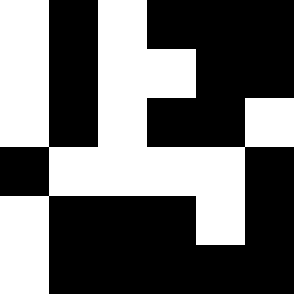[["white", "black", "white", "black", "black", "black"], ["white", "black", "white", "white", "black", "black"], ["white", "black", "white", "black", "black", "white"], ["black", "white", "white", "white", "white", "black"], ["white", "black", "black", "black", "white", "black"], ["white", "black", "black", "black", "black", "black"]]